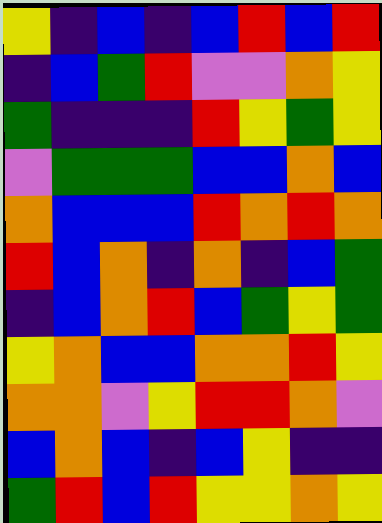[["yellow", "indigo", "blue", "indigo", "blue", "red", "blue", "red"], ["indigo", "blue", "green", "red", "violet", "violet", "orange", "yellow"], ["green", "indigo", "indigo", "indigo", "red", "yellow", "green", "yellow"], ["violet", "green", "green", "green", "blue", "blue", "orange", "blue"], ["orange", "blue", "blue", "blue", "red", "orange", "red", "orange"], ["red", "blue", "orange", "indigo", "orange", "indigo", "blue", "green"], ["indigo", "blue", "orange", "red", "blue", "green", "yellow", "green"], ["yellow", "orange", "blue", "blue", "orange", "orange", "red", "yellow"], ["orange", "orange", "violet", "yellow", "red", "red", "orange", "violet"], ["blue", "orange", "blue", "indigo", "blue", "yellow", "indigo", "indigo"], ["green", "red", "blue", "red", "yellow", "yellow", "orange", "yellow"]]